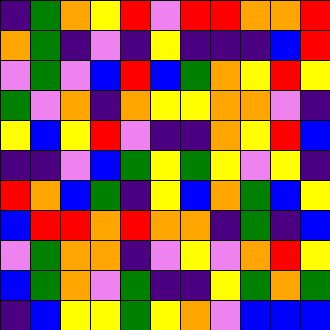[["indigo", "green", "orange", "yellow", "red", "violet", "red", "red", "orange", "orange", "red"], ["orange", "green", "indigo", "violet", "indigo", "yellow", "indigo", "indigo", "indigo", "blue", "red"], ["violet", "green", "violet", "blue", "red", "blue", "green", "orange", "yellow", "red", "yellow"], ["green", "violet", "orange", "indigo", "orange", "yellow", "yellow", "orange", "orange", "violet", "indigo"], ["yellow", "blue", "yellow", "red", "violet", "indigo", "indigo", "orange", "yellow", "red", "blue"], ["indigo", "indigo", "violet", "blue", "green", "yellow", "green", "yellow", "violet", "yellow", "indigo"], ["red", "orange", "blue", "green", "indigo", "yellow", "blue", "orange", "green", "blue", "yellow"], ["blue", "red", "red", "orange", "red", "orange", "orange", "indigo", "green", "indigo", "blue"], ["violet", "green", "orange", "orange", "indigo", "violet", "yellow", "violet", "orange", "red", "yellow"], ["blue", "green", "orange", "violet", "green", "indigo", "indigo", "yellow", "green", "orange", "green"], ["indigo", "blue", "yellow", "yellow", "green", "yellow", "orange", "violet", "blue", "blue", "blue"]]